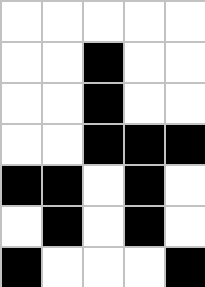[["white", "white", "white", "white", "white"], ["white", "white", "black", "white", "white"], ["white", "white", "black", "white", "white"], ["white", "white", "black", "black", "black"], ["black", "black", "white", "black", "white"], ["white", "black", "white", "black", "white"], ["black", "white", "white", "white", "black"]]